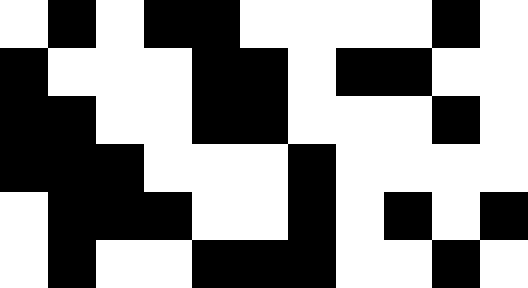[["white", "black", "white", "black", "black", "white", "white", "white", "white", "black", "white"], ["black", "white", "white", "white", "black", "black", "white", "black", "black", "white", "white"], ["black", "black", "white", "white", "black", "black", "white", "white", "white", "black", "white"], ["black", "black", "black", "white", "white", "white", "black", "white", "white", "white", "white"], ["white", "black", "black", "black", "white", "white", "black", "white", "black", "white", "black"], ["white", "black", "white", "white", "black", "black", "black", "white", "white", "black", "white"]]